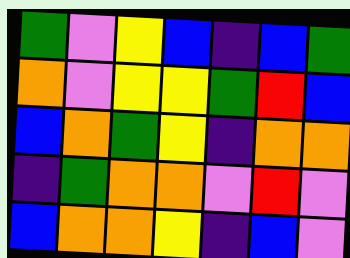[["green", "violet", "yellow", "blue", "indigo", "blue", "green"], ["orange", "violet", "yellow", "yellow", "green", "red", "blue"], ["blue", "orange", "green", "yellow", "indigo", "orange", "orange"], ["indigo", "green", "orange", "orange", "violet", "red", "violet"], ["blue", "orange", "orange", "yellow", "indigo", "blue", "violet"]]